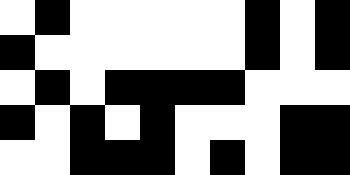[["white", "black", "white", "white", "white", "white", "white", "black", "white", "black"], ["black", "white", "white", "white", "white", "white", "white", "black", "white", "black"], ["white", "black", "white", "black", "black", "black", "black", "white", "white", "white"], ["black", "white", "black", "white", "black", "white", "white", "white", "black", "black"], ["white", "white", "black", "black", "black", "white", "black", "white", "black", "black"]]